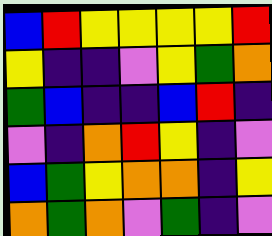[["blue", "red", "yellow", "yellow", "yellow", "yellow", "red"], ["yellow", "indigo", "indigo", "violet", "yellow", "green", "orange"], ["green", "blue", "indigo", "indigo", "blue", "red", "indigo"], ["violet", "indigo", "orange", "red", "yellow", "indigo", "violet"], ["blue", "green", "yellow", "orange", "orange", "indigo", "yellow"], ["orange", "green", "orange", "violet", "green", "indigo", "violet"]]